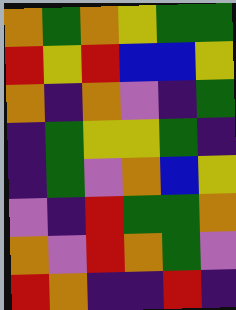[["orange", "green", "orange", "yellow", "green", "green"], ["red", "yellow", "red", "blue", "blue", "yellow"], ["orange", "indigo", "orange", "violet", "indigo", "green"], ["indigo", "green", "yellow", "yellow", "green", "indigo"], ["indigo", "green", "violet", "orange", "blue", "yellow"], ["violet", "indigo", "red", "green", "green", "orange"], ["orange", "violet", "red", "orange", "green", "violet"], ["red", "orange", "indigo", "indigo", "red", "indigo"]]